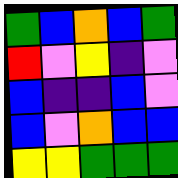[["green", "blue", "orange", "blue", "green"], ["red", "violet", "yellow", "indigo", "violet"], ["blue", "indigo", "indigo", "blue", "violet"], ["blue", "violet", "orange", "blue", "blue"], ["yellow", "yellow", "green", "green", "green"]]